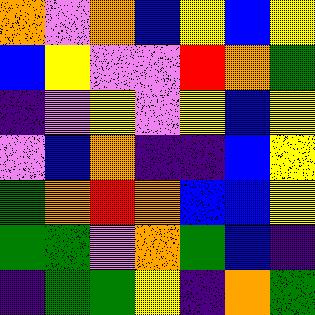[["orange", "violet", "orange", "blue", "yellow", "blue", "yellow"], ["blue", "yellow", "violet", "violet", "red", "orange", "green"], ["indigo", "violet", "yellow", "violet", "yellow", "blue", "yellow"], ["violet", "blue", "orange", "indigo", "indigo", "blue", "yellow"], ["green", "orange", "red", "orange", "blue", "blue", "yellow"], ["green", "green", "violet", "orange", "green", "blue", "indigo"], ["indigo", "green", "green", "yellow", "indigo", "orange", "green"]]